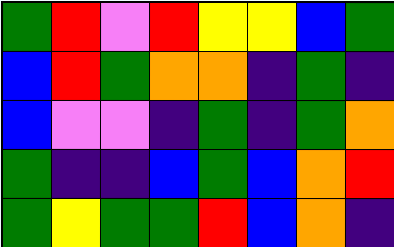[["green", "red", "violet", "red", "yellow", "yellow", "blue", "green"], ["blue", "red", "green", "orange", "orange", "indigo", "green", "indigo"], ["blue", "violet", "violet", "indigo", "green", "indigo", "green", "orange"], ["green", "indigo", "indigo", "blue", "green", "blue", "orange", "red"], ["green", "yellow", "green", "green", "red", "blue", "orange", "indigo"]]